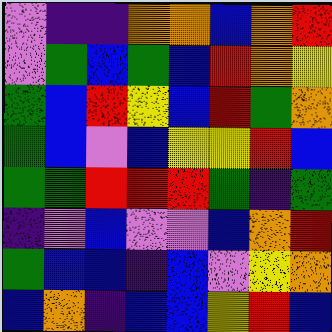[["violet", "indigo", "indigo", "orange", "orange", "blue", "orange", "red"], ["violet", "green", "blue", "green", "blue", "red", "orange", "yellow"], ["green", "blue", "red", "yellow", "blue", "red", "green", "orange"], ["green", "blue", "violet", "blue", "yellow", "yellow", "red", "blue"], ["green", "green", "red", "red", "red", "green", "indigo", "green"], ["indigo", "violet", "blue", "violet", "violet", "blue", "orange", "red"], ["green", "blue", "blue", "indigo", "blue", "violet", "yellow", "orange"], ["blue", "orange", "indigo", "blue", "blue", "yellow", "red", "blue"]]